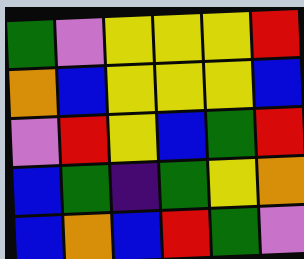[["green", "violet", "yellow", "yellow", "yellow", "red"], ["orange", "blue", "yellow", "yellow", "yellow", "blue"], ["violet", "red", "yellow", "blue", "green", "red"], ["blue", "green", "indigo", "green", "yellow", "orange"], ["blue", "orange", "blue", "red", "green", "violet"]]